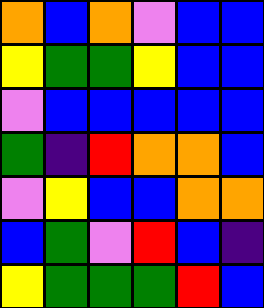[["orange", "blue", "orange", "violet", "blue", "blue"], ["yellow", "green", "green", "yellow", "blue", "blue"], ["violet", "blue", "blue", "blue", "blue", "blue"], ["green", "indigo", "red", "orange", "orange", "blue"], ["violet", "yellow", "blue", "blue", "orange", "orange"], ["blue", "green", "violet", "red", "blue", "indigo"], ["yellow", "green", "green", "green", "red", "blue"]]